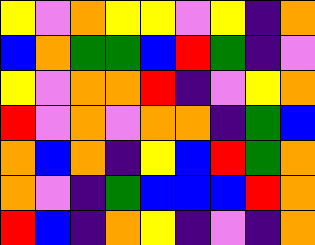[["yellow", "violet", "orange", "yellow", "yellow", "violet", "yellow", "indigo", "orange"], ["blue", "orange", "green", "green", "blue", "red", "green", "indigo", "violet"], ["yellow", "violet", "orange", "orange", "red", "indigo", "violet", "yellow", "orange"], ["red", "violet", "orange", "violet", "orange", "orange", "indigo", "green", "blue"], ["orange", "blue", "orange", "indigo", "yellow", "blue", "red", "green", "orange"], ["orange", "violet", "indigo", "green", "blue", "blue", "blue", "red", "orange"], ["red", "blue", "indigo", "orange", "yellow", "indigo", "violet", "indigo", "orange"]]